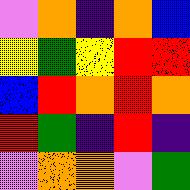[["violet", "orange", "indigo", "orange", "blue"], ["yellow", "green", "yellow", "red", "red"], ["blue", "red", "orange", "red", "orange"], ["red", "green", "indigo", "red", "indigo"], ["violet", "orange", "orange", "violet", "green"]]